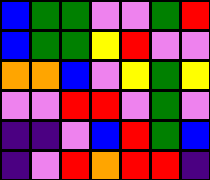[["blue", "green", "green", "violet", "violet", "green", "red"], ["blue", "green", "green", "yellow", "red", "violet", "violet"], ["orange", "orange", "blue", "violet", "yellow", "green", "yellow"], ["violet", "violet", "red", "red", "violet", "green", "violet"], ["indigo", "indigo", "violet", "blue", "red", "green", "blue"], ["indigo", "violet", "red", "orange", "red", "red", "indigo"]]